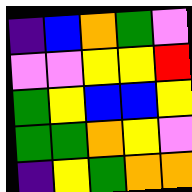[["indigo", "blue", "orange", "green", "violet"], ["violet", "violet", "yellow", "yellow", "red"], ["green", "yellow", "blue", "blue", "yellow"], ["green", "green", "orange", "yellow", "violet"], ["indigo", "yellow", "green", "orange", "orange"]]